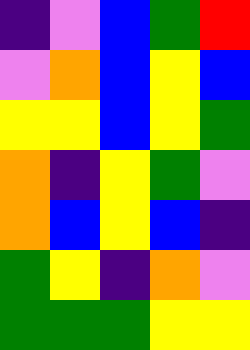[["indigo", "violet", "blue", "green", "red"], ["violet", "orange", "blue", "yellow", "blue"], ["yellow", "yellow", "blue", "yellow", "green"], ["orange", "indigo", "yellow", "green", "violet"], ["orange", "blue", "yellow", "blue", "indigo"], ["green", "yellow", "indigo", "orange", "violet"], ["green", "green", "green", "yellow", "yellow"]]